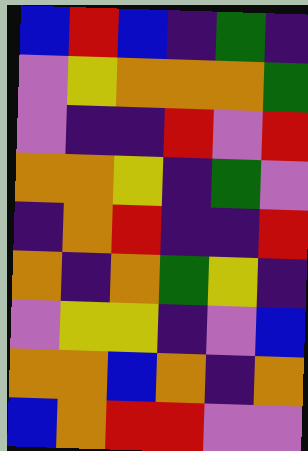[["blue", "red", "blue", "indigo", "green", "indigo"], ["violet", "yellow", "orange", "orange", "orange", "green"], ["violet", "indigo", "indigo", "red", "violet", "red"], ["orange", "orange", "yellow", "indigo", "green", "violet"], ["indigo", "orange", "red", "indigo", "indigo", "red"], ["orange", "indigo", "orange", "green", "yellow", "indigo"], ["violet", "yellow", "yellow", "indigo", "violet", "blue"], ["orange", "orange", "blue", "orange", "indigo", "orange"], ["blue", "orange", "red", "red", "violet", "violet"]]